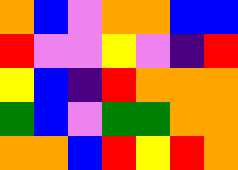[["orange", "blue", "violet", "orange", "orange", "blue", "blue"], ["red", "violet", "violet", "yellow", "violet", "indigo", "red"], ["yellow", "blue", "indigo", "red", "orange", "orange", "orange"], ["green", "blue", "violet", "green", "green", "orange", "orange"], ["orange", "orange", "blue", "red", "yellow", "red", "orange"]]